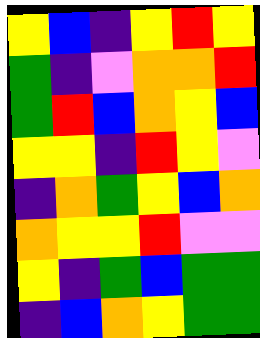[["yellow", "blue", "indigo", "yellow", "red", "yellow"], ["green", "indigo", "violet", "orange", "orange", "red"], ["green", "red", "blue", "orange", "yellow", "blue"], ["yellow", "yellow", "indigo", "red", "yellow", "violet"], ["indigo", "orange", "green", "yellow", "blue", "orange"], ["orange", "yellow", "yellow", "red", "violet", "violet"], ["yellow", "indigo", "green", "blue", "green", "green"], ["indigo", "blue", "orange", "yellow", "green", "green"]]